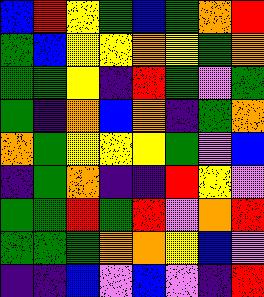[["blue", "red", "yellow", "green", "blue", "green", "orange", "red"], ["green", "blue", "yellow", "yellow", "orange", "yellow", "green", "orange"], ["green", "green", "yellow", "indigo", "red", "green", "violet", "green"], ["green", "indigo", "orange", "blue", "orange", "indigo", "green", "orange"], ["orange", "green", "yellow", "yellow", "yellow", "green", "violet", "blue"], ["indigo", "green", "orange", "indigo", "indigo", "red", "yellow", "violet"], ["green", "green", "red", "green", "red", "violet", "orange", "red"], ["green", "green", "green", "orange", "orange", "yellow", "blue", "violet"], ["indigo", "indigo", "blue", "violet", "blue", "violet", "indigo", "red"]]